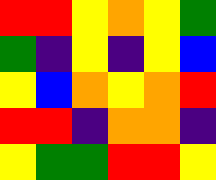[["red", "red", "yellow", "orange", "yellow", "green"], ["green", "indigo", "yellow", "indigo", "yellow", "blue"], ["yellow", "blue", "orange", "yellow", "orange", "red"], ["red", "red", "indigo", "orange", "orange", "indigo"], ["yellow", "green", "green", "red", "red", "yellow"]]